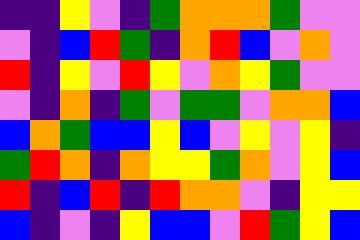[["indigo", "indigo", "yellow", "violet", "indigo", "green", "orange", "orange", "orange", "green", "violet", "violet"], ["violet", "indigo", "blue", "red", "green", "indigo", "orange", "red", "blue", "violet", "orange", "violet"], ["red", "indigo", "yellow", "violet", "red", "yellow", "violet", "orange", "yellow", "green", "violet", "violet"], ["violet", "indigo", "orange", "indigo", "green", "violet", "green", "green", "violet", "orange", "orange", "blue"], ["blue", "orange", "green", "blue", "blue", "yellow", "blue", "violet", "yellow", "violet", "yellow", "indigo"], ["green", "red", "orange", "indigo", "orange", "yellow", "yellow", "green", "orange", "violet", "yellow", "blue"], ["red", "indigo", "blue", "red", "indigo", "red", "orange", "orange", "violet", "indigo", "yellow", "yellow"], ["blue", "indigo", "violet", "indigo", "yellow", "blue", "blue", "violet", "red", "green", "yellow", "blue"]]